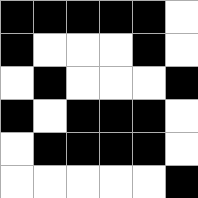[["black", "black", "black", "black", "black", "white"], ["black", "white", "white", "white", "black", "white"], ["white", "black", "white", "white", "white", "black"], ["black", "white", "black", "black", "black", "white"], ["white", "black", "black", "black", "black", "white"], ["white", "white", "white", "white", "white", "black"]]